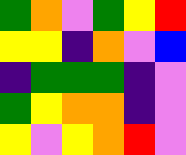[["green", "orange", "violet", "green", "yellow", "red"], ["yellow", "yellow", "indigo", "orange", "violet", "blue"], ["indigo", "green", "green", "green", "indigo", "violet"], ["green", "yellow", "orange", "orange", "indigo", "violet"], ["yellow", "violet", "yellow", "orange", "red", "violet"]]